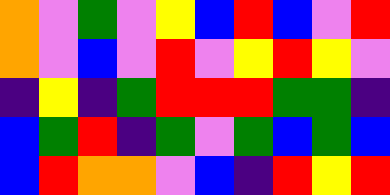[["orange", "violet", "green", "violet", "yellow", "blue", "red", "blue", "violet", "red"], ["orange", "violet", "blue", "violet", "red", "violet", "yellow", "red", "yellow", "violet"], ["indigo", "yellow", "indigo", "green", "red", "red", "red", "green", "green", "indigo"], ["blue", "green", "red", "indigo", "green", "violet", "green", "blue", "green", "blue"], ["blue", "red", "orange", "orange", "violet", "blue", "indigo", "red", "yellow", "red"]]